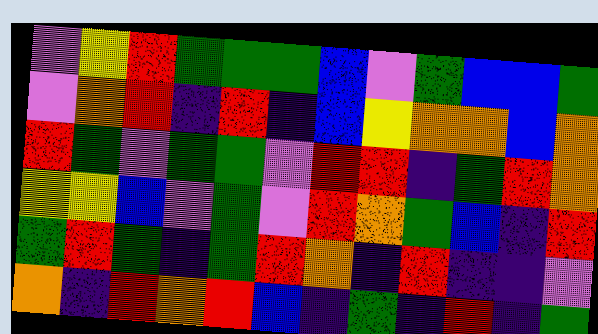[["violet", "yellow", "red", "green", "green", "green", "blue", "violet", "green", "blue", "blue", "green"], ["violet", "orange", "red", "indigo", "red", "indigo", "blue", "yellow", "orange", "orange", "blue", "orange"], ["red", "green", "violet", "green", "green", "violet", "red", "red", "indigo", "green", "red", "orange"], ["yellow", "yellow", "blue", "violet", "green", "violet", "red", "orange", "green", "blue", "indigo", "red"], ["green", "red", "green", "indigo", "green", "red", "orange", "indigo", "red", "indigo", "indigo", "violet"], ["orange", "indigo", "red", "orange", "red", "blue", "indigo", "green", "indigo", "red", "indigo", "green"]]